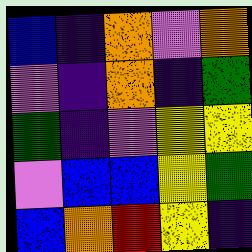[["blue", "indigo", "orange", "violet", "orange"], ["violet", "indigo", "orange", "indigo", "green"], ["green", "indigo", "violet", "yellow", "yellow"], ["violet", "blue", "blue", "yellow", "green"], ["blue", "orange", "red", "yellow", "indigo"]]